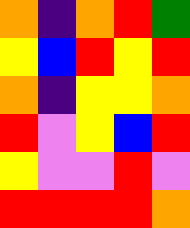[["orange", "indigo", "orange", "red", "green"], ["yellow", "blue", "red", "yellow", "red"], ["orange", "indigo", "yellow", "yellow", "orange"], ["red", "violet", "yellow", "blue", "red"], ["yellow", "violet", "violet", "red", "violet"], ["red", "red", "red", "red", "orange"]]